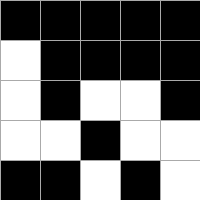[["black", "black", "black", "black", "black"], ["white", "black", "black", "black", "black"], ["white", "black", "white", "white", "black"], ["white", "white", "black", "white", "white"], ["black", "black", "white", "black", "white"]]